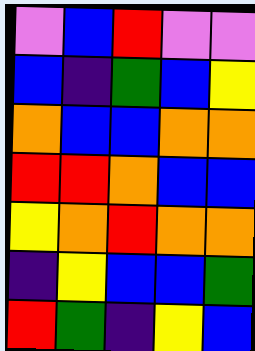[["violet", "blue", "red", "violet", "violet"], ["blue", "indigo", "green", "blue", "yellow"], ["orange", "blue", "blue", "orange", "orange"], ["red", "red", "orange", "blue", "blue"], ["yellow", "orange", "red", "orange", "orange"], ["indigo", "yellow", "blue", "blue", "green"], ["red", "green", "indigo", "yellow", "blue"]]